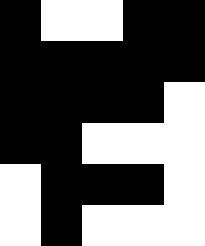[["black", "white", "white", "black", "black"], ["black", "black", "black", "black", "black"], ["black", "black", "black", "black", "white"], ["black", "black", "white", "white", "white"], ["white", "black", "black", "black", "white"], ["white", "black", "white", "white", "white"]]